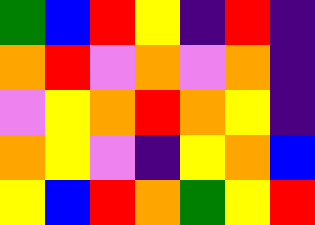[["green", "blue", "red", "yellow", "indigo", "red", "indigo"], ["orange", "red", "violet", "orange", "violet", "orange", "indigo"], ["violet", "yellow", "orange", "red", "orange", "yellow", "indigo"], ["orange", "yellow", "violet", "indigo", "yellow", "orange", "blue"], ["yellow", "blue", "red", "orange", "green", "yellow", "red"]]